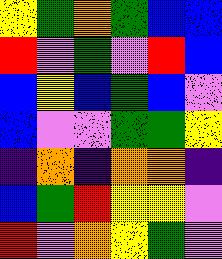[["yellow", "green", "orange", "green", "blue", "blue"], ["red", "violet", "green", "violet", "red", "blue"], ["blue", "yellow", "blue", "green", "blue", "violet"], ["blue", "violet", "violet", "green", "green", "yellow"], ["indigo", "orange", "indigo", "orange", "orange", "indigo"], ["blue", "green", "red", "yellow", "yellow", "violet"], ["red", "violet", "orange", "yellow", "green", "violet"]]